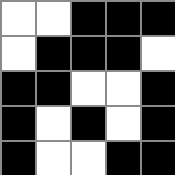[["white", "white", "black", "black", "black"], ["white", "black", "black", "black", "white"], ["black", "black", "white", "white", "black"], ["black", "white", "black", "white", "black"], ["black", "white", "white", "black", "black"]]